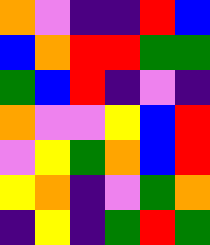[["orange", "violet", "indigo", "indigo", "red", "blue"], ["blue", "orange", "red", "red", "green", "green"], ["green", "blue", "red", "indigo", "violet", "indigo"], ["orange", "violet", "violet", "yellow", "blue", "red"], ["violet", "yellow", "green", "orange", "blue", "red"], ["yellow", "orange", "indigo", "violet", "green", "orange"], ["indigo", "yellow", "indigo", "green", "red", "green"]]